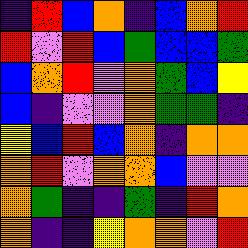[["indigo", "red", "blue", "orange", "indigo", "blue", "orange", "red"], ["red", "violet", "red", "blue", "green", "blue", "blue", "green"], ["blue", "orange", "red", "violet", "orange", "green", "blue", "yellow"], ["blue", "indigo", "violet", "violet", "orange", "green", "green", "indigo"], ["yellow", "blue", "red", "blue", "orange", "indigo", "orange", "orange"], ["orange", "red", "violet", "orange", "orange", "blue", "violet", "violet"], ["orange", "green", "indigo", "indigo", "green", "indigo", "red", "orange"], ["orange", "indigo", "indigo", "yellow", "orange", "orange", "violet", "red"]]